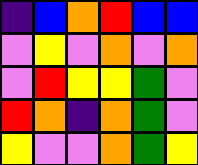[["indigo", "blue", "orange", "red", "blue", "blue"], ["violet", "yellow", "violet", "orange", "violet", "orange"], ["violet", "red", "yellow", "yellow", "green", "violet"], ["red", "orange", "indigo", "orange", "green", "violet"], ["yellow", "violet", "violet", "orange", "green", "yellow"]]